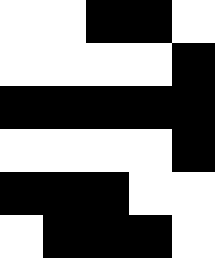[["white", "white", "black", "black", "white"], ["white", "white", "white", "white", "black"], ["black", "black", "black", "black", "black"], ["white", "white", "white", "white", "black"], ["black", "black", "black", "white", "white"], ["white", "black", "black", "black", "white"]]